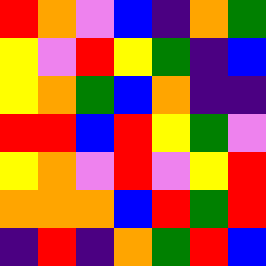[["red", "orange", "violet", "blue", "indigo", "orange", "green"], ["yellow", "violet", "red", "yellow", "green", "indigo", "blue"], ["yellow", "orange", "green", "blue", "orange", "indigo", "indigo"], ["red", "red", "blue", "red", "yellow", "green", "violet"], ["yellow", "orange", "violet", "red", "violet", "yellow", "red"], ["orange", "orange", "orange", "blue", "red", "green", "red"], ["indigo", "red", "indigo", "orange", "green", "red", "blue"]]